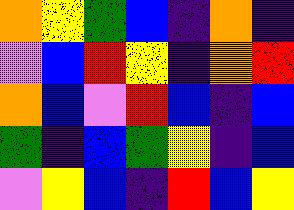[["orange", "yellow", "green", "blue", "indigo", "orange", "indigo"], ["violet", "blue", "red", "yellow", "indigo", "orange", "red"], ["orange", "blue", "violet", "red", "blue", "indigo", "blue"], ["green", "indigo", "blue", "green", "yellow", "indigo", "blue"], ["violet", "yellow", "blue", "indigo", "red", "blue", "yellow"]]